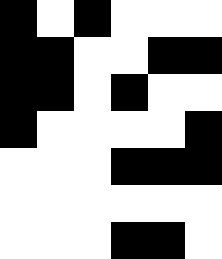[["black", "white", "black", "white", "white", "white"], ["black", "black", "white", "white", "black", "black"], ["black", "black", "white", "black", "white", "white"], ["black", "white", "white", "white", "white", "black"], ["white", "white", "white", "black", "black", "black"], ["white", "white", "white", "white", "white", "white"], ["white", "white", "white", "black", "black", "white"]]